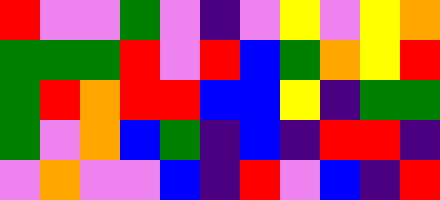[["red", "violet", "violet", "green", "violet", "indigo", "violet", "yellow", "violet", "yellow", "orange"], ["green", "green", "green", "red", "violet", "red", "blue", "green", "orange", "yellow", "red"], ["green", "red", "orange", "red", "red", "blue", "blue", "yellow", "indigo", "green", "green"], ["green", "violet", "orange", "blue", "green", "indigo", "blue", "indigo", "red", "red", "indigo"], ["violet", "orange", "violet", "violet", "blue", "indigo", "red", "violet", "blue", "indigo", "red"]]